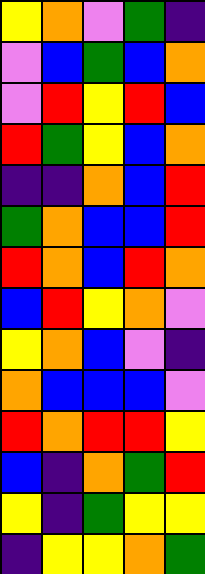[["yellow", "orange", "violet", "green", "indigo"], ["violet", "blue", "green", "blue", "orange"], ["violet", "red", "yellow", "red", "blue"], ["red", "green", "yellow", "blue", "orange"], ["indigo", "indigo", "orange", "blue", "red"], ["green", "orange", "blue", "blue", "red"], ["red", "orange", "blue", "red", "orange"], ["blue", "red", "yellow", "orange", "violet"], ["yellow", "orange", "blue", "violet", "indigo"], ["orange", "blue", "blue", "blue", "violet"], ["red", "orange", "red", "red", "yellow"], ["blue", "indigo", "orange", "green", "red"], ["yellow", "indigo", "green", "yellow", "yellow"], ["indigo", "yellow", "yellow", "orange", "green"]]